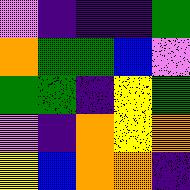[["violet", "indigo", "indigo", "indigo", "green"], ["orange", "green", "green", "blue", "violet"], ["green", "green", "indigo", "yellow", "green"], ["violet", "indigo", "orange", "yellow", "orange"], ["yellow", "blue", "orange", "orange", "indigo"]]